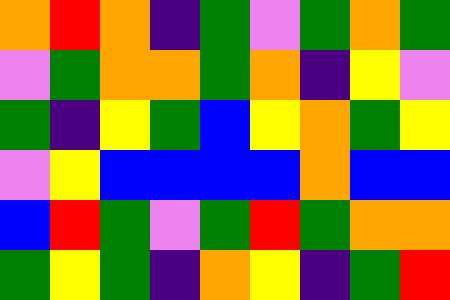[["orange", "red", "orange", "indigo", "green", "violet", "green", "orange", "green"], ["violet", "green", "orange", "orange", "green", "orange", "indigo", "yellow", "violet"], ["green", "indigo", "yellow", "green", "blue", "yellow", "orange", "green", "yellow"], ["violet", "yellow", "blue", "blue", "blue", "blue", "orange", "blue", "blue"], ["blue", "red", "green", "violet", "green", "red", "green", "orange", "orange"], ["green", "yellow", "green", "indigo", "orange", "yellow", "indigo", "green", "red"]]